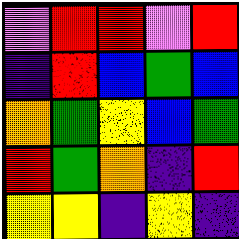[["violet", "red", "red", "violet", "red"], ["indigo", "red", "blue", "green", "blue"], ["orange", "green", "yellow", "blue", "green"], ["red", "green", "orange", "indigo", "red"], ["yellow", "yellow", "indigo", "yellow", "indigo"]]